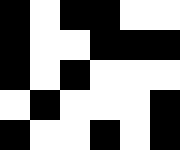[["black", "white", "black", "black", "white", "white"], ["black", "white", "white", "black", "black", "black"], ["black", "white", "black", "white", "white", "white"], ["white", "black", "white", "white", "white", "black"], ["black", "white", "white", "black", "white", "black"]]